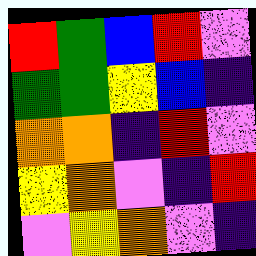[["red", "green", "blue", "red", "violet"], ["green", "green", "yellow", "blue", "indigo"], ["orange", "orange", "indigo", "red", "violet"], ["yellow", "orange", "violet", "indigo", "red"], ["violet", "yellow", "orange", "violet", "indigo"]]